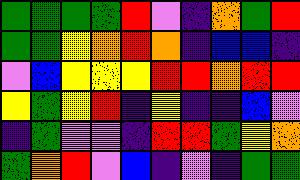[["green", "green", "green", "green", "red", "violet", "indigo", "orange", "green", "red"], ["green", "green", "yellow", "orange", "red", "orange", "indigo", "blue", "blue", "indigo"], ["violet", "blue", "yellow", "yellow", "yellow", "red", "red", "orange", "red", "red"], ["yellow", "green", "yellow", "red", "indigo", "yellow", "indigo", "indigo", "blue", "violet"], ["indigo", "green", "violet", "violet", "indigo", "red", "red", "green", "yellow", "orange"], ["green", "orange", "red", "violet", "blue", "indigo", "violet", "indigo", "green", "green"]]